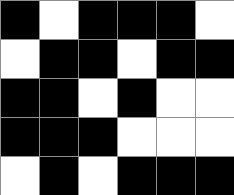[["black", "white", "black", "black", "black", "white"], ["white", "black", "black", "white", "black", "black"], ["black", "black", "white", "black", "white", "white"], ["black", "black", "black", "white", "white", "white"], ["white", "black", "white", "black", "black", "black"]]